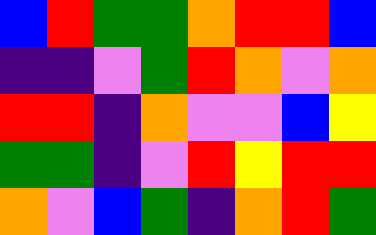[["blue", "red", "green", "green", "orange", "red", "red", "blue"], ["indigo", "indigo", "violet", "green", "red", "orange", "violet", "orange"], ["red", "red", "indigo", "orange", "violet", "violet", "blue", "yellow"], ["green", "green", "indigo", "violet", "red", "yellow", "red", "red"], ["orange", "violet", "blue", "green", "indigo", "orange", "red", "green"]]